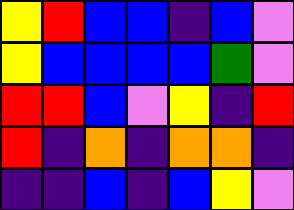[["yellow", "red", "blue", "blue", "indigo", "blue", "violet"], ["yellow", "blue", "blue", "blue", "blue", "green", "violet"], ["red", "red", "blue", "violet", "yellow", "indigo", "red"], ["red", "indigo", "orange", "indigo", "orange", "orange", "indigo"], ["indigo", "indigo", "blue", "indigo", "blue", "yellow", "violet"]]